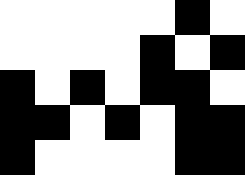[["white", "white", "white", "white", "white", "black", "white"], ["white", "white", "white", "white", "black", "white", "black"], ["black", "white", "black", "white", "black", "black", "white"], ["black", "black", "white", "black", "white", "black", "black"], ["black", "white", "white", "white", "white", "black", "black"]]